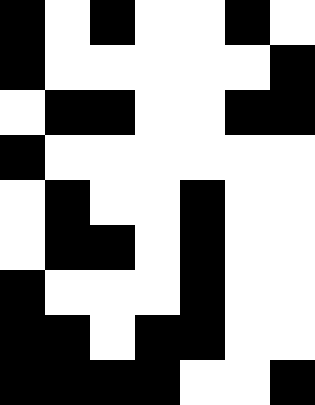[["black", "white", "black", "white", "white", "black", "white"], ["black", "white", "white", "white", "white", "white", "black"], ["white", "black", "black", "white", "white", "black", "black"], ["black", "white", "white", "white", "white", "white", "white"], ["white", "black", "white", "white", "black", "white", "white"], ["white", "black", "black", "white", "black", "white", "white"], ["black", "white", "white", "white", "black", "white", "white"], ["black", "black", "white", "black", "black", "white", "white"], ["black", "black", "black", "black", "white", "white", "black"]]